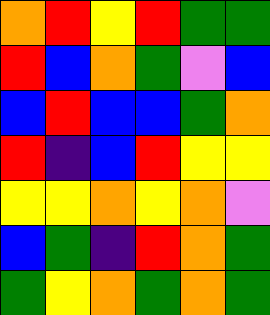[["orange", "red", "yellow", "red", "green", "green"], ["red", "blue", "orange", "green", "violet", "blue"], ["blue", "red", "blue", "blue", "green", "orange"], ["red", "indigo", "blue", "red", "yellow", "yellow"], ["yellow", "yellow", "orange", "yellow", "orange", "violet"], ["blue", "green", "indigo", "red", "orange", "green"], ["green", "yellow", "orange", "green", "orange", "green"]]